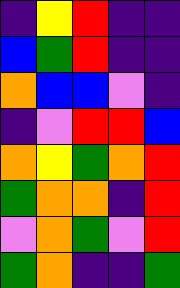[["indigo", "yellow", "red", "indigo", "indigo"], ["blue", "green", "red", "indigo", "indigo"], ["orange", "blue", "blue", "violet", "indigo"], ["indigo", "violet", "red", "red", "blue"], ["orange", "yellow", "green", "orange", "red"], ["green", "orange", "orange", "indigo", "red"], ["violet", "orange", "green", "violet", "red"], ["green", "orange", "indigo", "indigo", "green"]]